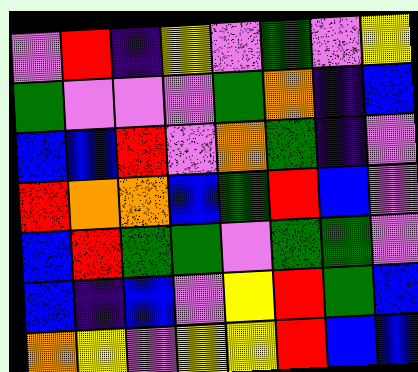[["violet", "red", "indigo", "yellow", "violet", "green", "violet", "yellow"], ["green", "violet", "violet", "violet", "green", "orange", "indigo", "blue"], ["blue", "blue", "red", "violet", "orange", "green", "indigo", "violet"], ["red", "orange", "orange", "blue", "green", "red", "blue", "violet"], ["blue", "red", "green", "green", "violet", "green", "green", "violet"], ["blue", "indigo", "blue", "violet", "yellow", "red", "green", "blue"], ["orange", "yellow", "violet", "yellow", "yellow", "red", "blue", "blue"]]